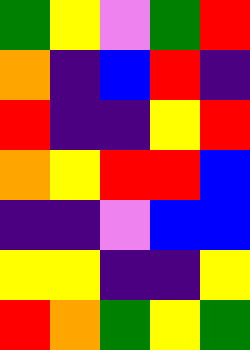[["green", "yellow", "violet", "green", "red"], ["orange", "indigo", "blue", "red", "indigo"], ["red", "indigo", "indigo", "yellow", "red"], ["orange", "yellow", "red", "red", "blue"], ["indigo", "indigo", "violet", "blue", "blue"], ["yellow", "yellow", "indigo", "indigo", "yellow"], ["red", "orange", "green", "yellow", "green"]]